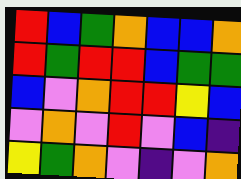[["red", "blue", "green", "orange", "blue", "blue", "orange"], ["red", "green", "red", "red", "blue", "green", "green"], ["blue", "violet", "orange", "red", "red", "yellow", "blue"], ["violet", "orange", "violet", "red", "violet", "blue", "indigo"], ["yellow", "green", "orange", "violet", "indigo", "violet", "orange"]]